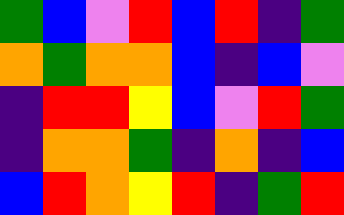[["green", "blue", "violet", "red", "blue", "red", "indigo", "green"], ["orange", "green", "orange", "orange", "blue", "indigo", "blue", "violet"], ["indigo", "red", "red", "yellow", "blue", "violet", "red", "green"], ["indigo", "orange", "orange", "green", "indigo", "orange", "indigo", "blue"], ["blue", "red", "orange", "yellow", "red", "indigo", "green", "red"]]